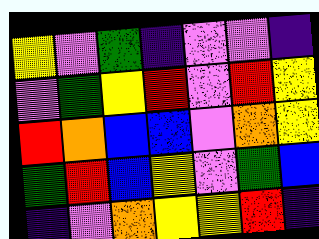[["yellow", "violet", "green", "indigo", "violet", "violet", "indigo"], ["violet", "green", "yellow", "red", "violet", "red", "yellow"], ["red", "orange", "blue", "blue", "violet", "orange", "yellow"], ["green", "red", "blue", "yellow", "violet", "green", "blue"], ["indigo", "violet", "orange", "yellow", "yellow", "red", "indigo"]]